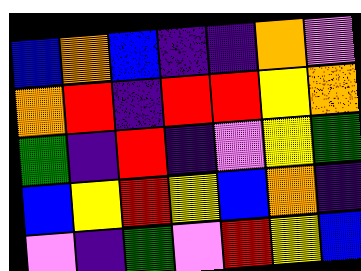[["blue", "orange", "blue", "indigo", "indigo", "orange", "violet"], ["orange", "red", "indigo", "red", "red", "yellow", "orange"], ["green", "indigo", "red", "indigo", "violet", "yellow", "green"], ["blue", "yellow", "red", "yellow", "blue", "orange", "indigo"], ["violet", "indigo", "green", "violet", "red", "yellow", "blue"]]